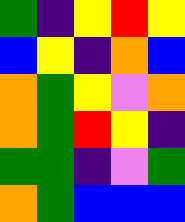[["green", "indigo", "yellow", "red", "yellow"], ["blue", "yellow", "indigo", "orange", "blue"], ["orange", "green", "yellow", "violet", "orange"], ["orange", "green", "red", "yellow", "indigo"], ["green", "green", "indigo", "violet", "green"], ["orange", "green", "blue", "blue", "blue"]]